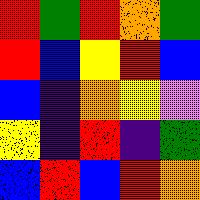[["red", "green", "red", "orange", "green"], ["red", "blue", "yellow", "red", "blue"], ["blue", "indigo", "orange", "yellow", "violet"], ["yellow", "indigo", "red", "indigo", "green"], ["blue", "red", "blue", "red", "orange"]]